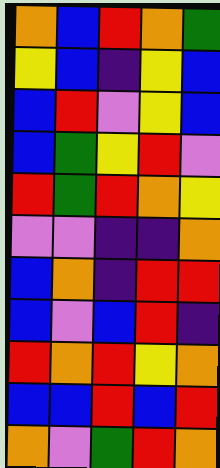[["orange", "blue", "red", "orange", "green"], ["yellow", "blue", "indigo", "yellow", "blue"], ["blue", "red", "violet", "yellow", "blue"], ["blue", "green", "yellow", "red", "violet"], ["red", "green", "red", "orange", "yellow"], ["violet", "violet", "indigo", "indigo", "orange"], ["blue", "orange", "indigo", "red", "red"], ["blue", "violet", "blue", "red", "indigo"], ["red", "orange", "red", "yellow", "orange"], ["blue", "blue", "red", "blue", "red"], ["orange", "violet", "green", "red", "orange"]]